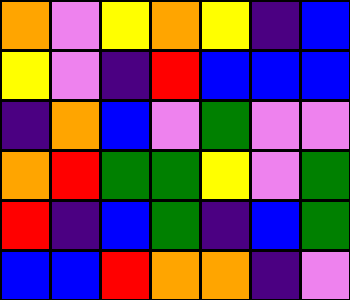[["orange", "violet", "yellow", "orange", "yellow", "indigo", "blue"], ["yellow", "violet", "indigo", "red", "blue", "blue", "blue"], ["indigo", "orange", "blue", "violet", "green", "violet", "violet"], ["orange", "red", "green", "green", "yellow", "violet", "green"], ["red", "indigo", "blue", "green", "indigo", "blue", "green"], ["blue", "blue", "red", "orange", "orange", "indigo", "violet"]]